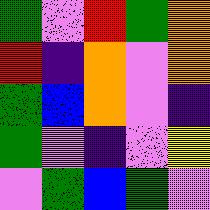[["green", "violet", "red", "green", "orange"], ["red", "indigo", "orange", "violet", "orange"], ["green", "blue", "orange", "violet", "indigo"], ["green", "violet", "indigo", "violet", "yellow"], ["violet", "green", "blue", "green", "violet"]]